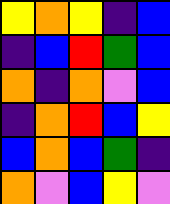[["yellow", "orange", "yellow", "indigo", "blue"], ["indigo", "blue", "red", "green", "blue"], ["orange", "indigo", "orange", "violet", "blue"], ["indigo", "orange", "red", "blue", "yellow"], ["blue", "orange", "blue", "green", "indigo"], ["orange", "violet", "blue", "yellow", "violet"]]